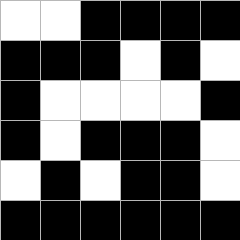[["white", "white", "black", "black", "black", "black"], ["black", "black", "black", "white", "black", "white"], ["black", "white", "white", "white", "white", "black"], ["black", "white", "black", "black", "black", "white"], ["white", "black", "white", "black", "black", "white"], ["black", "black", "black", "black", "black", "black"]]